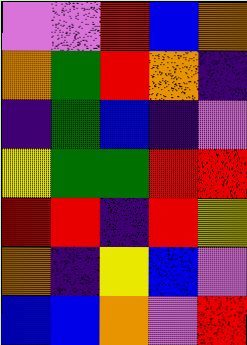[["violet", "violet", "red", "blue", "orange"], ["orange", "green", "red", "orange", "indigo"], ["indigo", "green", "blue", "indigo", "violet"], ["yellow", "green", "green", "red", "red"], ["red", "red", "indigo", "red", "yellow"], ["orange", "indigo", "yellow", "blue", "violet"], ["blue", "blue", "orange", "violet", "red"]]